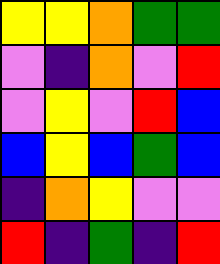[["yellow", "yellow", "orange", "green", "green"], ["violet", "indigo", "orange", "violet", "red"], ["violet", "yellow", "violet", "red", "blue"], ["blue", "yellow", "blue", "green", "blue"], ["indigo", "orange", "yellow", "violet", "violet"], ["red", "indigo", "green", "indigo", "red"]]